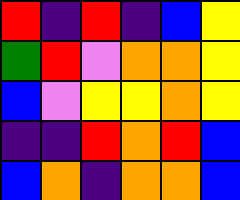[["red", "indigo", "red", "indigo", "blue", "yellow"], ["green", "red", "violet", "orange", "orange", "yellow"], ["blue", "violet", "yellow", "yellow", "orange", "yellow"], ["indigo", "indigo", "red", "orange", "red", "blue"], ["blue", "orange", "indigo", "orange", "orange", "blue"]]